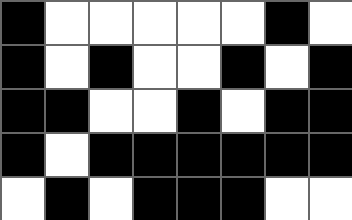[["black", "white", "white", "white", "white", "white", "black", "white"], ["black", "white", "black", "white", "white", "black", "white", "black"], ["black", "black", "white", "white", "black", "white", "black", "black"], ["black", "white", "black", "black", "black", "black", "black", "black"], ["white", "black", "white", "black", "black", "black", "white", "white"]]